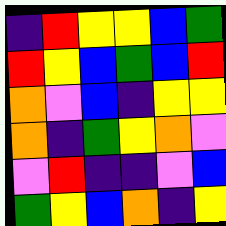[["indigo", "red", "yellow", "yellow", "blue", "green"], ["red", "yellow", "blue", "green", "blue", "red"], ["orange", "violet", "blue", "indigo", "yellow", "yellow"], ["orange", "indigo", "green", "yellow", "orange", "violet"], ["violet", "red", "indigo", "indigo", "violet", "blue"], ["green", "yellow", "blue", "orange", "indigo", "yellow"]]